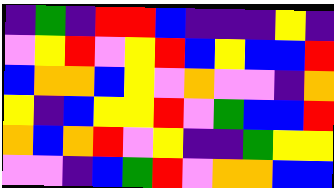[["indigo", "green", "indigo", "red", "red", "blue", "indigo", "indigo", "indigo", "yellow", "indigo"], ["violet", "yellow", "red", "violet", "yellow", "red", "blue", "yellow", "blue", "blue", "red"], ["blue", "orange", "orange", "blue", "yellow", "violet", "orange", "violet", "violet", "indigo", "orange"], ["yellow", "indigo", "blue", "yellow", "yellow", "red", "violet", "green", "blue", "blue", "red"], ["orange", "blue", "orange", "red", "violet", "yellow", "indigo", "indigo", "green", "yellow", "yellow"], ["violet", "violet", "indigo", "blue", "green", "red", "violet", "orange", "orange", "blue", "blue"]]